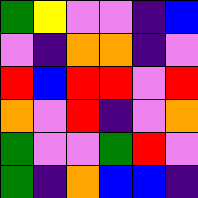[["green", "yellow", "violet", "violet", "indigo", "blue"], ["violet", "indigo", "orange", "orange", "indigo", "violet"], ["red", "blue", "red", "red", "violet", "red"], ["orange", "violet", "red", "indigo", "violet", "orange"], ["green", "violet", "violet", "green", "red", "violet"], ["green", "indigo", "orange", "blue", "blue", "indigo"]]